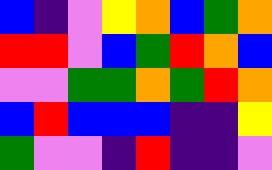[["blue", "indigo", "violet", "yellow", "orange", "blue", "green", "orange"], ["red", "red", "violet", "blue", "green", "red", "orange", "blue"], ["violet", "violet", "green", "green", "orange", "green", "red", "orange"], ["blue", "red", "blue", "blue", "blue", "indigo", "indigo", "yellow"], ["green", "violet", "violet", "indigo", "red", "indigo", "indigo", "violet"]]